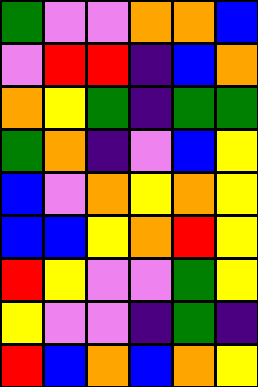[["green", "violet", "violet", "orange", "orange", "blue"], ["violet", "red", "red", "indigo", "blue", "orange"], ["orange", "yellow", "green", "indigo", "green", "green"], ["green", "orange", "indigo", "violet", "blue", "yellow"], ["blue", "violet", "orange", "yellow", "orange", "yellow"], ["blue", "blue", "yellow", "orange", "red", "yellow"], ["red", "yellow", "violet", "violet", "green", "yellow"], ["yellow", "violet", "violet", "indigo", "green", "indigo"], ["red", "blue", "orange", "blue", "orange", "yellow"]]